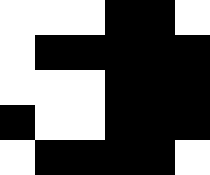[["white", "white", "white", "black", "black", "white"], ["white", "black", "black", "black", "black", "black"], ["white", "white", "white", "black", "black", "black"], ["black", "white", "white", "black", "black", "black"], ["white", "black", "black", "black", "black", "white"]]